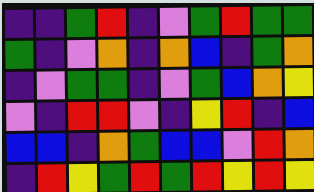[["indigo", "indigo", "green", "red", "indigo", "violet", "green", "red", "green", "green"], ["green", "indigo", "violet", "orange", "indigo", "orange", "blue", "indigo", "green", "orange"], ["indigo", "violet", "green", "green", "indigo", "violet", "green", "blue", "orange", "yellow"], ["violet", "indigo", "red", "red", "violet", "indigo", "yellow", "red", "indigo", "blue"], ["blue", "blue", "indigo", "orange", "green", "blue", "blue", "violet", "red", "orange"], ["indigo", "red", "yellow", "green", "red", "green", "red", "yellow", "red", "yellow"]]